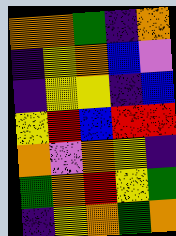[["orange", "orange", "green", "indigo", "orange"], ["indigo", "yellow", "orange", "blue", "violet"], ["indigo", "yellow", "yellow", "indigo", "blue"], ["yellow", "red", "blue", "red", "red"], ["orange", "violet", "orange", "yellow", "indigo"], ["green", "orange", "red", "yellow", "green"], ["indigo", "yellow", "orange", "green", "orange"]]